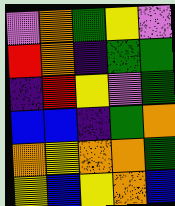[["violet", "orange", "green", "yellow", "violet"], ["red", "orange", "indigo", "green", "green"], ["indigo", "red", "yellow", "violet", "green"], ["blue", "blue", "indigo", "green", "orange"], ["orange", "yellow", "orange", "orange", "green"], ["yellow", "blue", "yellow", "orange", "blue"]]